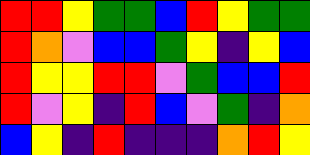[["red", "red", "yellow", "green", "green", "blue", "red", "yellow", "green", "green"], ["red", "orange", "violet", "blue", "blue", "green", "yellow", "indigo", "yellow", "blue"], ["red", "yellow", "yellow", "red", "red", "violet", "green", "blue", "blue", "red"], ["red", "violet", "yellow", "indigo", "red", "blue", "violet", "green", "indigo", "orange"], ["blue", "yellow", "indigo", "red", "indigo", "indigo", "indigo", "orange", "red", "yellow"]]